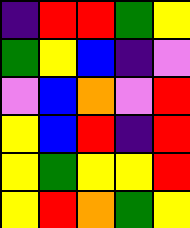[["indigo", "red", "red", "green", "yellow"], ["green", "yellow", "blue", "indigo", "violet"], ["violet", "blue", "orange", "violet", "red"], ["yellow", "blue", "red", "indigo", "red"], ["yellow", "green", "yellow", "yellow", "red"], ["yellow", "red", "orange", "green", "yellow"]]